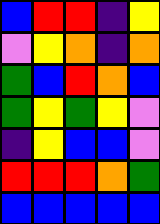[["blue", "red", "red", "indigo", "yellow"], ["violet", "yellow", "orange", "indigo", "orange"], ["green", "blue", "red", "orange", "blue"], ["green", "yellow", "green", "yellow", "violet"], ["indigo", "yellow", "blue", "blue", "violet"], ["red", "red", "red", "orange", "green"], ["blue", "blue", "blue", "blue", "blue"]]